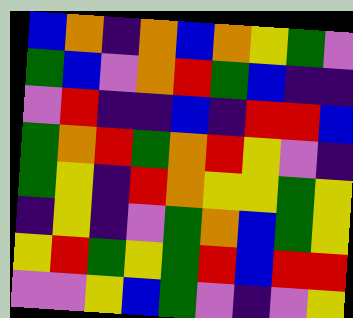[["blue", "orange", "indigo", "orange", "blue", "orange", "yellow", "green", "violet"], ["green", "blue", "violet", "orange", "red", "green", "blue", "indigo", "indigo"], ["violet", "red", "indigo", "indigo", "blue", "indigo", "red", "red", "blue"], ["green", "orange", "red", "green", "orange", "red", "yellow", "violet", "indigo"], ["green", "yellow", "indigo", "red", "orange", "yellow", "yellow", "green", "yellow"], ["indigo", "yellow", "indigo", "violet", "green", "orange", "blue", "green", "yellow"], ["yellow", "red", "green", "yellow", "green", "red", "blue", "red", "red"], ["violet", "violet", "yellow", "blue", "green", "violet", "indigo", "violet", "yellow"]]